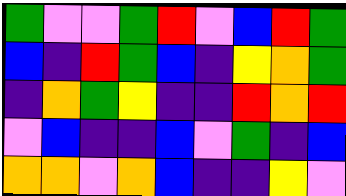[["green", "violet", "violet", "green", "red", "violet", "blue", "red", "green"], ["blue", "indigo", "red", "green", "blue", "indigo", "yellow", "orange", "green"], ["indigo", "orange", "green", "yellow", "indigo", "indigo", "red", "orange", "red"], ["violet", "blue", "indigo", "indigo", "blue", "violet", "green", "indigo", "blue"], ["orange", "orange", "violet", "orange", "blue", "indigo", "indigo", "yellow", "violet"]]